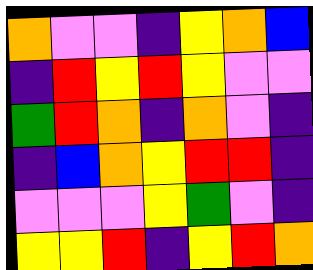[["orange", "violet", "violet", "indigo", "yellow", "orange", "blue"], ["indigo", "red", "yellow", "red", "yellow", "violet", "violet"], ["green", "red", "orange", "indigo", "orange", "violet", "indigo"], ["indigo", "blue", "orange", "yellow", "red", "red", "indigo"], ["violet", "violet", "violet", "yellow", "green", "violet", "indigo"], ["yellow", "yellow", "red", "indigo", "yellow", "red", "orange"]]